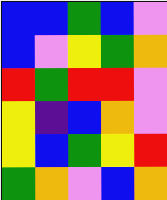[["blue", "blue", "green", "blue", "violet"], ["blue", "violet", "yellow", "green", "orange"], ["red", "green", "red", "red", "violet"], ["yellow", "indigo", "blue", "orange", "violet"], ["yellow", "blue", "green", "yellow", "red"], ["green", "orange", "violet", "blue", "orange"]]